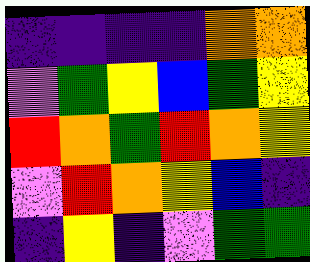[["indigo", "indigo", "indigo", "indigo", "orange", "orange"], ["violet", "green", "yellow", "blue", "green", "yellow"], ["red", "orange", "green", "red", "orange", "yellow"], ["violet", "red", "orange", "yellow", "blue", "indigo"], ["indigo", "yellow", "indigo", "violet", "green", "green"]]